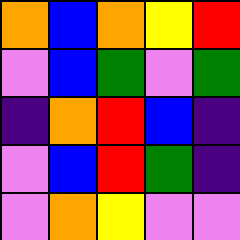[["orange", "blue", "orange", "yellow", "red"], ["violet", "blue", "green", "violet", "green"], ["indigo", "orange", "red", "blue", "indigo"], ["violet", "blue", "red", "green", "indigo"], ["violet", "orange", "yellow", "violet", "violet"]]